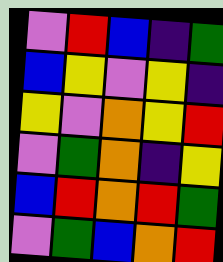[["violet", "red", "blue", "indigo", "green"], ["blue", "yellow", "violet", "yellow", "indigo"], ["yellow", "violet", "orange", "yellow", "red"], ["violet", "green", "orange", "indigo", "yellow"], ["blue", "red", "orange", "red", "green"], ["violet", "green", "blue", "orange", "red"]]